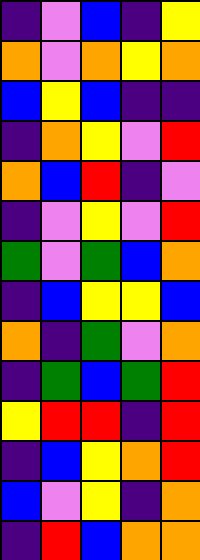[["indigo", "violet", "blue", "indigo", "yellow"], ["orange", "violet", "orange", "yellow", "orange"], ["blue", "yellow", "blue", "indigo", "indigo"], ["indigo", "orange", "yellow", "violet", "red"], ["orange", "blue", "red", "indigo", "violet"], ["indigo", "violet", "yellow", "violet", "red"], ["green", "violet", "green", "blue", "orange"], ["indigo", "blue", "yellow", "yellow", "blue"], ["orange", "indigo", "green", "violet", "orange"], ["indigo", "green", "blue", "green", "red"], ["yellow", "red", "red", "indigo", "red"], ["indigo", "blue", "yellow", "orange", "red"], ["blue", "violet", "yellow", "indigo", "orange"], ["indigo", "red", "blue", "orange", "orange"]]